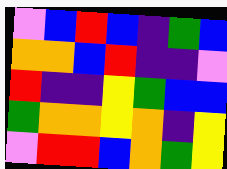[["violet", "blue", "red", "blue", "indigo", "green", "blue"], ["orange", "orange", "blue", "red", "indigo", "indigo", "violet"], ["red", "indigo", "indigo", "yellow", "green", "blue", "blue"], ["green", "orange", "orange", "yellow", "orange", "indigo", "yellow"], ["violet", "red", "red", "blue", "orange", "green", "yellow"]]